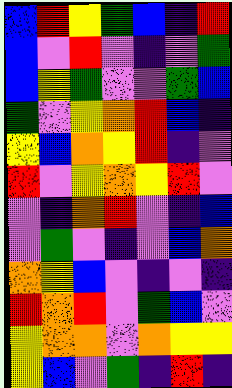[["blue", "red", "yellow", "green", "blue", "indigo", "red"], ["blue", "violet", "red", "violet", "indigo", "violet", "green"], ["blue", "yellow", "green", "violet", "violet", "green", "blue"], ["green", "violet", "yellow", "orange", "red", "blue", "indigo"], ["yellow", "blue", "orange", "yellow", "red", "indigo", "violet"], ["red", "violet", "yellow", "orange", "yellow", "red", "violet"], ["violet", "indigo", "orange", "red", "violet", "indigo", "blue"], ["violet", "green", "violet", "indigo", "violet", "blue", "orange"], ["orange", "yellow", "blue", "violet", "indigo", "violet", "indigo"], ["red", "orange", "red", "violet", "green", "blue", "violet"], ["yellow", "orange", "orange", "violet", "orange", "yellow", "yellow"], ["yellow", "blue", "violet", "green", "indigo", "red", "indigo"]]